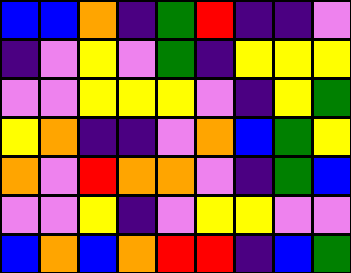[["blue", "blue", "orange", "indigo", "green", "red", "indigo", "indigo", "violet"], ["indigo", "violet", "yellow", "violet", "green", "indigo", "yellow", "yellow", "yellow"], ["violet", "violet", "yellow", "yellow", "yellow", "violet", "indigo", "yellow", "green"], ["yellow", "orange", "indigo", "indigo", "violet", "orange", "blue", "green", "yellow"], ["orange", "violet", "red", "orange", "orange", "violet", "indigo", "green", "blue"], ["violet", "violet", "yellow", "indigo", "violet", "yellow", "yellow", "violet", "violet"], ["blue", "orange", "blue", "orange", "red", "red", "indigo", "blue", "green"]]